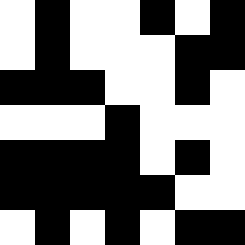[["white", "black", "white", "white", "black", "white", "black"], ["white", "black", "white", "white", "white", "black", "black"], ["black", "black", "black", "white", "white", "black", "white"], ["white", "white", "white", "black", "white", "white", "white"], ["black", "black", "black", "black", "white", "black", "white"], ["black", "black", "black", "black", "black", "white", "white"], ["white", "black", "white", "black", "white", "black", "black"]]